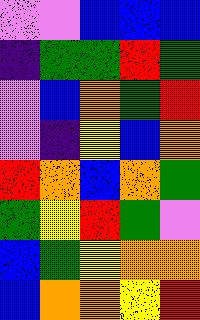[["violet", "violet", "blue", "blue", "blue"], ["indigo", "green", "green", "red", "green"], ["violet", "blue", "orange", "green", "red"], ["violet", "indigo", "yellow", "blue", "orange"], ["red", "orange", "blue", "orange", "green"], ["green", "yellow", "red", "green", "violet"], ["blue", "green", "yellow", "orange", "orange"], ["blue", "orange", "orange", "yellow", "red"]]